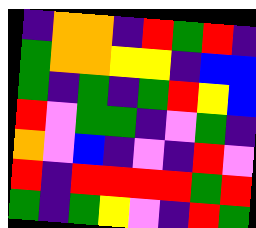[["indigo", "orange", "orange", "indigo", "red", "green", "red", "indigo"], ["green", "orange", "orange", "yellow", "yellow", "indigo", "blue", "blue"], ["green", "indigo", "green", "indigo", "green", "red", "yellow", "blue"], ["red", "violet", "green", "green", "indigo", "violet", "green", "indigo"], ["orange", "violet", "blue", "indigo", "violet", "indigo", "red", "violet"], ["red", "indigo", "red", "red", "red", "red", "green", "red"], ["green", "indigo", "green", "yellow", "violet", "indigo", "red", "green"]]